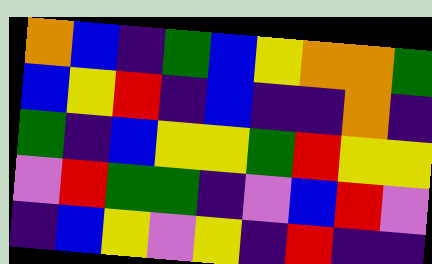[["orange", "blue", "indigo", "green", "blue", "yellow", "orange", "orange", "green"], ["blue", "yellow", "red", "indigo", "blue", "indigo", "indigo", "orange", "indigo"], ["green", "indigo", "blue", "yellow", "yellow", "green", "red", "yellow", "yellow"], ["violet", "red", "green", "green", "indigo", "violet", "blue", "red", "violet"], ["indigo", "blue", "yellow", "violet", "yellow", "indigo", "red", "indigo", "indigo"]]